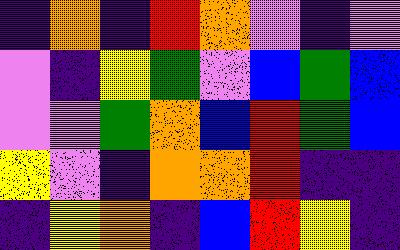[["indigo", "orange", "indigo", "red", "orange", "violet", "indigo", "violet"], ["violet", "indigo", "yellow", "green", "violet", "blue", "green", "blue"], ["violet", "violet", "green", "orange", "blue", "red", "green", "blue"], ["yellow", "violet", "indigo", "orange", "orange", "red", "indigo", "indigo"], ["indigo", "yellow", "orange", "indigo", "blue", "red", "yellow", "indigo"]]